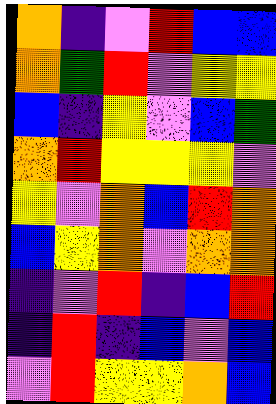[["orange", "indigo", "violet", "red", "blue", "blue"], ["orange", "green", "red", "violet", "yellow", "yellow"], ["blue", "indigo", "yellow", "violet", "blue", "green"], ["orange", "red", "yellow", "yellow", "yellow", "violet"], ["yellow", "violet", "orange", "blue", "red", "orange"], ["blue", "yellow", "orange", "violet", "orange", "orange"], ["indigo", "violet", "red", "indigo", "blue", "red"], ["indigo", "red", "indigo", "blue", "violet", "blue"], ["violet", "red", "yellow", "yellow", "orange", "blue"]]